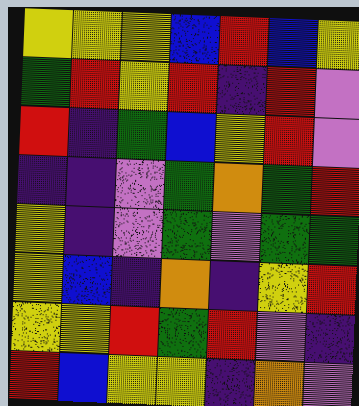[["yellow", "yellow", "yellow", "blue", "red", "blue", "yellow"], ["green", "red", "yellow", "red", "indigo", "red", "violet"], ["red", "indigo", "green", "blue", "yellow", "red", "violet"], ["indigo", "indigo", "violet", "green", "orange", "green", "red"], ["yellow", "indigo", "violet", "green", "violet", "green", "green"], ["yellow", "blue", "indigo", "orange", "indigo", "yellow", "red"], ["yellow", "yellow", "red", "green", "red", "violet", "indigo"], ["red", "blue", "yellow", "yellow", "indigo", "orange", "violet"]]